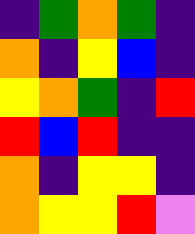[["indigo", "green", "orange", "green", "indigo"], ["orange", "indigo", "yellow", "blue", "indigo"], ["yellow", "orange", "green", "indigo", "red"], ["red", "blue", "red", "indigo", "indigo"], ["orange", "indigo", "yellow", "yellow", "indigo"], ["orange", "yellow", "yellow", "red", "violet"]]